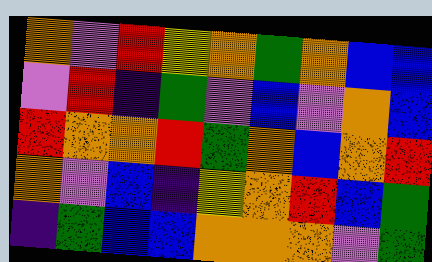[["orange", "violet", "red", "yellow", "orange", "green", "orange", "blue", "blue"], ["violet", "red", "indigo", "green", "violet", "blue", "violet", "orange", "blue"], ["red", "orange", "orange", "red", "green", "orange", "blue", "orange", "red"], ["orange", "violet", "blue", "indigo", "yellow", "orange", "red", "blue", "green"], ["indigo", "green", "blue", "blue", "orange", "orange", "orange", "violet", "green"]]